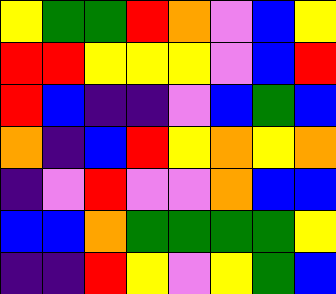[["yellow", "green", "green", "red", "orange", "violet", "blue", "yellow"], ["red", "red", "yellow", "yellow", "yellow", "violet", "blue", "red"], ["red", "blue", "indigo", "indigo", "violet", "blue", "green", "blue"], ["orange", "indigo", "blue", "red", "yellow", "orange", "yellow", "orange"], ["indigo", "violet", "red", "violet", "violet", "orange", "blue", "blue"], ["blue", "blue", "orange", "green", "green", "green", "green", "yellow"], ["indigo", "indigo", "red", "yellow", "violet", "yellow", "green", "blue"]]